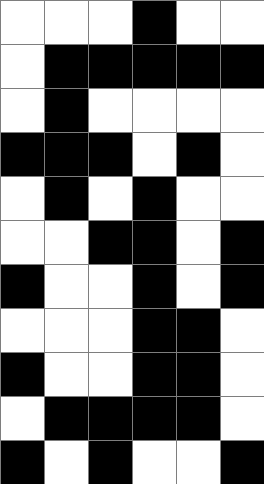[["white", "white", "white", "black", "white", "white"], ["white", "black", "black", "black", "black", "black"], ["white", "black", "white", "white", "white", "white"], ["black", "black", "black", "white", "black", "white"], ["white", "black", "white", "black", "white", "white"], ["white", "white", "black", "black", "white", "black"], ["black", "white", "white", "black", "white", "black"], ["white", "white", "white", "black", "black", "white"], ["black", "white", "white", "black", "black", "white"], ["white", "black", "black", "black", "black", "white"], ["black", "white", "black", "white", "white", "black"]]